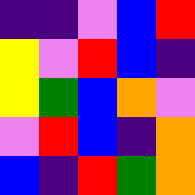[["indigo", "indigo", "violet", "blue", "red"], ["yellow", "violet", "red", "blue", "indigo"], ["yellow", "green", "blue", "orange", "violet"], ["violet", "red", "blue", "indigo", "orange"], ["blue", "indigo", "red", "green", "orange"]]